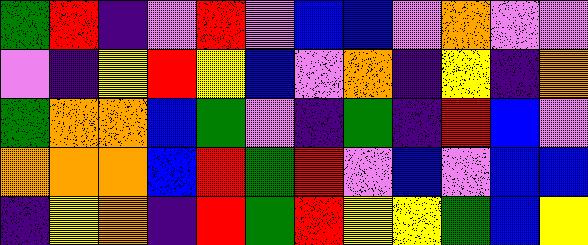[["green", "red", "indigo", "violet", "red", "violet", "blue", "blue", "violet", "orange", "violet", "violet"], ["violet", "indigo", "yellow", "red", "yellow", "blue", "violet", "orange", "indigo", "yellow", "indigo", "orange"], ["green", "orange", "orange", "blue", "green", "violet", "indigo", "green", "indigo", "red", "blue", "violet"], ["orange", "orange", "orange", "blue", "red", "green", "red", "violet", "blue", "violet", "blue", "blue"], ["indigo", "yellow", "orange", "indigo", "red", "green", "red", "yellow", "yellow", "green", "blue", "yellow"]]